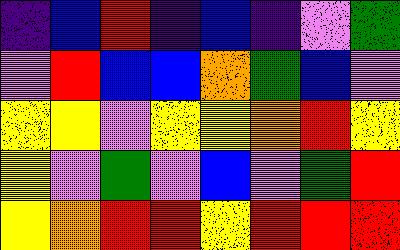[["indigo", "blue", "red", "indigo", "blue", "indigo", "violet", "green"], ["violet", "red", "blue", "blue", "orange", "green", "blue", "violet"], ["yellow", "yellow", "violet", "yellow", "yellow", "orange", "red", "yellow"], ["yellow", "violet", "green", "violet", "blue", "violet", "green", "red"], ["yellow", "orange", "red", "red", "yellow", "red", "red", "red"]]